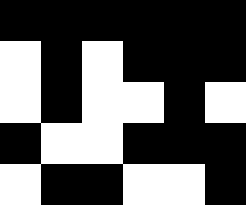[["black", "black", "black", "black", "black", "black"], ["white", "black", "white", "black", "black", "black"], ["white", "black", "white", "white", "black", "white"], ["black", "white", "white", "black", "black", "black"], ["white", "black", "black", "white", "white", "black"]]